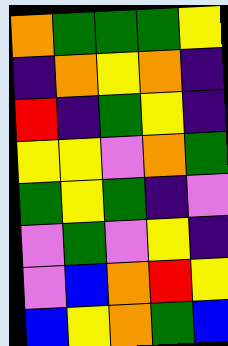[["orange", "green", "green", "green", "yellow"], ["indigo", "orange", "yellow", "orange", "indigo"], ["red", "indigo", "green", "yellow", "indigo"], ["yellow", "yellow", "violet", "orange", "green"], ["green", "yellow", "green", "indigo", "violet"], ["violet", "green", "violet", "yellow", "indigo"], ["violet", "blue", "orange", "red", "yellow"], ["blue", "yellow", "orange", "green", "blue"]]